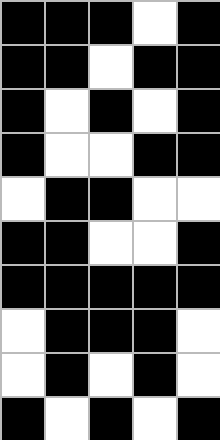[["black", "black", "black", "white", "black"], ["black", "black", "white", "black", "black"], ["black", "white", "black", "white", "black"], ["black", "white", "white", "black", "black"], ["white", "black", "black", "white", "white"], ["black", "black", "white", "white", "black"], ["black", "black", "black", "black", "black"], ["white", "black", "black", "black", "white"], ["white", "black", "white", "black", "white"], ["black", "white", "black", "white", "black"]]